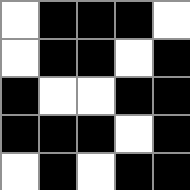[["white", "black", "black", "black", "white"], ["white", "black", "black", "white", "black"], ["black", "white", "white", "black", "black"], ["black", "black", "black", "white", "black"], ["white", "black", "white", "black", "black"]]